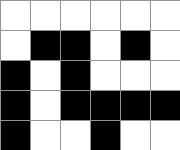[["white", "white", "white", "white", "white", "white"], ["white", "black", "black", "white", "black", "white"], ["black", "white", "black", "white", "white", "white"], ["black", "white", "black", "black", "black", "black"], ["black", "white", "white", "black", "white", "white"]]